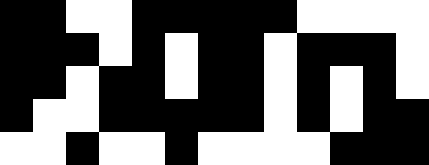[["black", "black", "white", "white", "black", "black", "black", "black", "black", "white", "white", "white", "white"], ["black", "black", "black", "white", "black", "white", "black", "black", "white", "black", "black", "black", "white"], ["black", "black", "white", "black", "black", "white", "black", "black", "white", "black", "white", "black", "white"], ["black", "white", "white", "black", "black", "black", "black", "black", "white", "black", "white", "black", "black"], ["white", "white", "black", "white", "white", "black", "white", "white", "white", "white", "black", "black", "black"]]